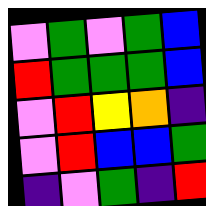[["violet", "green", "violet", "green", "blue"], ["red", "green", "green", "green", "blue"], ["violet", "red", "yellow", "orange", "indigo"], ["violet", "red", "blue", "blue", "green"], ["indigo", "violet", "green", "indigo", "red"]]